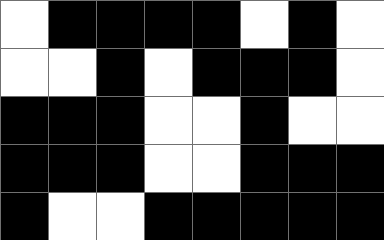[["white", "black", "black", "black", "black", "white", "black", "white"], ["white", "white", "black", "white", "black", "black", "black", "white"], ["black", "black", "black", "white", "white", "black", "white", "white"], ["black", "black", "black", "white", "white", "black", "black", "black"], ["black", "white", "white", "black", "black", "black", "black", "black"]]